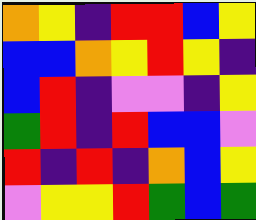[["orange", "yellow", "indigo", "red", "red", "blue", "yellow"], ["blue", "blue", "orange", "yellow", "red", "yellow", "indigo"], ["blue", "red", "indigo", "violet", "violet", "indigo", "yellow"], ["green", "red", "indigo", "red", "blue", "blue", "violet"], ["red", "indigo", "red", "indigo", "orange", "blue", "yellow"], ["violet", "yellow", "yellow", "red", "green", "blue", "green"]]